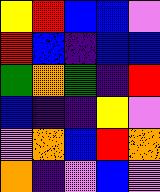[["yellow", "red", "blue", "blue", "violet"], ["red", "blue", "indigo", "blue", "blue"], ["green", "orange", "green", "indigo", "red"], ["blue", "indigo", "indigo", "yellow", "violet"], ["violet", "orange", "blue", "red", "orange"], ["orange", "indigo", "violet", "blue", "violet"]]